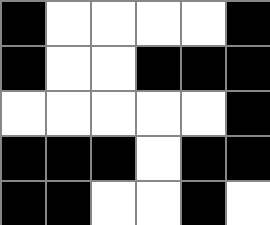[["black", "white", "white", "white", "white", "black"], ["black", "white", "white", "black", "black", "black"], ["white", "white", "white", "white", "white", "black"], ["black", "black", "black", "white", "black", "black"], ["black", "black", "white", "white", "black", "white"]]